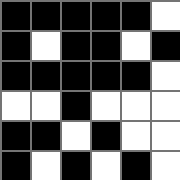[["black", "black", "black", "black", "black", "white"], ["black", "white", "black", "black", "white", "black"], ["black", "black", "black", "black", "black", "white"], ["white", "white", "black", "white", "white", "white"], ["black", "black", "white", "black", "white", "white"], ["black", "white", "black", "white", "black", "white"]]